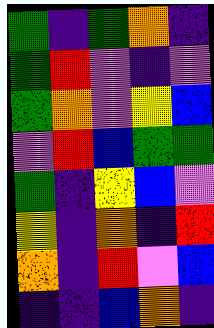[["green", "indigo", "green", "orange", "indigo"], ["green", "red", "violet", "indigo", "violet"], ["green", "orange", "violet", "yellow", "blue"], ["violet", "red", "blue", "green", "green"], ["green", "indigo", "yellow", "blue", "violet"], ["yellow", "indigo", "orange", "indigo", "red"], ["orange", "indigo", "red", "violet", "blue"], ["indigo", "indigo", "blue", "orange", "indigo"]]